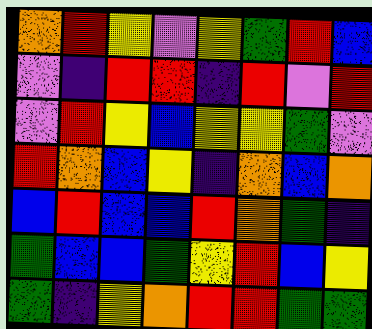[["orange", "red", "yellow", "violet", "yellow", "green", "red", "blue"], ["violet", "indigo", "red", "red", "indigo", "red", "violet", "red"], ["violet", "red", "yellow", "blue", "yellow", "yellow", "green", "violet"], ["red", "orange", "blue", "yellow", "indigo", "orange", "blue", "orange"], ["blue", "red", "blue", "blue", "red", "orange", "green", "indigo"], ["green", "blue", "blue", "green", "yellow", "red", "blue", "yellow"], ["green", "indigo", "yellow", "orange", "red", "red", "green", "green"]]